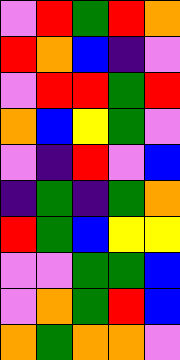[["violet", "red", "green", "red", "orange"], ["red", "orange", "blue", "indigo", "violet"], ["violet", "red", "red", "green", "red"], ["orange", "blue", "yellow", "green", "violet"], ["violet", "indigo", "red", "violet", "blue"], ["indigo", "green", "indigo", "green", "orange"], ["red", "green", "blue", "yellow", "yellow"], ["violet", "violet", "green", "green", "blue"], ["violet", "orange", "green", "red", "blue"], ["orange", "green", "orange", "orange", "violet"]]